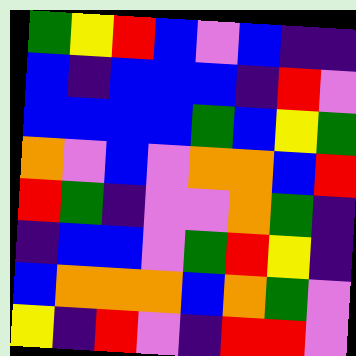[["green", "yellow", "red", "blue", "violet", "blue", "indigo", "indigo"], ["blue", "indigo", "blue", "blue", "blue", "indigo", "red", "violet"], ["blue", "blue", "blue", "blue", "green", "blue", "yellow", "green"], ["orange", "violet", "blue", "violet", "orange", "orange", "blue", "red"], ["red", "green", "indigo", "violet", "violet", "orange", "green", "indigo"], ["indigo", "blue", "blue", "violet", "green", "red", "yellow", "indigo"], ["blue", "orange", "orange", "orange", "blue", "orange", "green", "violet"], ["yellow", "indigo", "red", "violet", "indigo", "red", "red", "violet"]]